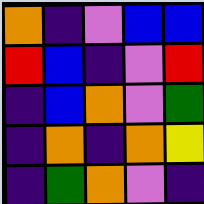[["orange", "indigo", "violet", "blue", "blue"], ["red", "blue", "indigo", "violet", "red"], ["indigo", "blue", "orange", "violet", "green"], ["indigo", "orange", "indigo", "orange", "yellow"], ["indigo", "green", "orange", "violet", "indigo"]]